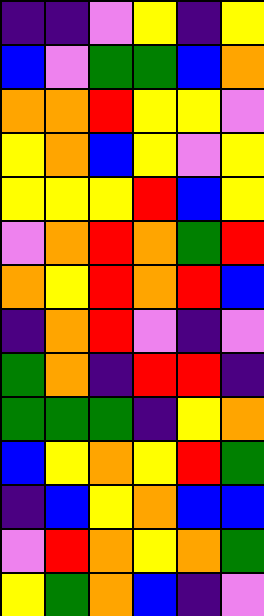[["indigo", "indigo", "violet", "yellow", "indigo", "yellow"], ["blue", "violet", "green", "green", "blue", "orange"], ["orange", "orange", "red", "yellow", "yellow", "violet"], ["yellow", "orange", "blue", "yellow", "violet", "yellow"], ["yellow", "yellow", "yellow", "red", "blue", "yellow"], ["violet", "orange", "red", "orange", "green", "red"], ["orange", "yellow", "red", "orange", "red", "blue"], ["indigo", "orange", "red", "violet", "indigo", "violet"], ["green", "orange", "indigo", "red", "red", "indigo"], ["green", "green", "green", "indigo", "yellow", "orange"], ["blue", "yellow", "orange", "yellow", "red", "green"], ["indigo", "blue", "yellow", "orange", "blue", "blue"], ["violet", "red", "orange", "yellow", "orange", "green"], ["yellow", "green", "orange", "blue", "indigo", "violet"]]